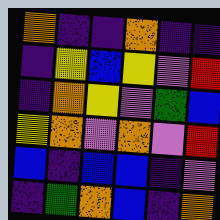[["orange", "indigo", "indigo", "orange", "indigo", "indigo"], ["indigo", "yellow", "blue", "yellow", "violet", "red"], ["indigo", "orange", "yellow", "violet", "green", "blue"], ["yellow", "orange", "violet", "orange", "violet", "red"], ["blue", "indigo", "blue", "blue", "indigo", "violet"], ["indigo", "green", "orange", "blue", "indigo", "orange"]]